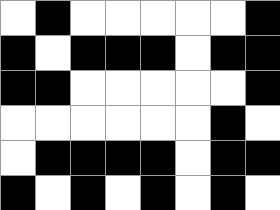[["white", "black", "white", "white", "white", "white", "white", "black"], ["black", "white", "black", "black", "black", "white", "black", "black"], ["black", "black", "white", "white", "white", "white", "white", "black"], ["white", "white", "white", "white", "white", "white", "black", "white"], ["white", "black", "black", "black", "black", "white", "black", "black"], ["black", "white", "black", "white", "black", "white", "black", "white"]]